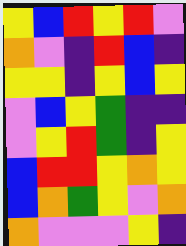[["yellow", "blue", "red", "yellow", "red", "violet"], ["orange", "violet", "indigo", "red", "blue", "indigo"], ["yellow", "yellow", "indigo", "yellow", "blue", "yellow"], ["violet", "blue", "yellow", "green", "indigo", "indigo"], ["violet", "yellow", "red", "green", "indigo", "yellow"], ["blue", "red", "red", "yellow", "orange", "yellow"], ["blue", "orange", "green", "yellow", "violet", "orange"], ["orange", "violet", "violet", "violet", "yellow", "indigo"]]